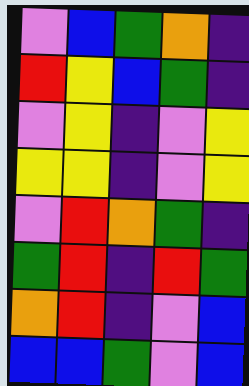[["violet", "blue", "green", "orange", "indigo"], ["red", "yellow", "blue", "green", "indigo"], ["violet", "yellow", "indigo", "violet", "yellow"], ["yellow", "yellow", "indigo", "violet", "yellow"], ["violet", "red", "orange", "green", "indigo"], ["green", "red", "indigo", "red", "green"], ["orange", "red", "indigo", "violet", "blue"], ["blue", "blue", "green", "violet", "blue"]]